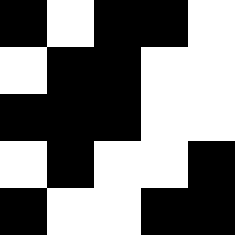[["black", "white", "black", "black", "white"], ["white", "black", "black", "white", "white"], ["black", "black", "black", "white", "white"], ["white", "black", "white", "white", "black"], ["black", "white", "white", "black", "black"]]